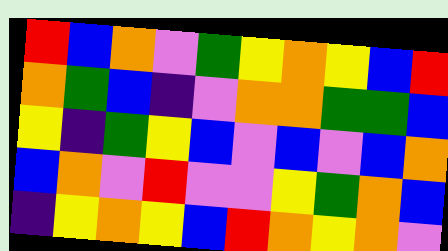[["red", "blue", "orange", "violet", "green", "yellow", "orange", "yellow", "blue", "red"], ["orange", "green", "blue", "indigo", "violet", "orange", "orange", "green", "green", "blue"], ["yellow", "indigo", "green", "yellow", "blue", "violet", "blue", "violet", "blue", "orange"], ["blue", "orange", "violet", "red", "violet", "violet", "yellow", "green", "orange", "blue"], ["indigo", "yellow", "orange", "yellow", "blue", "red", "orange", "yellow", "orange", "violet"]]